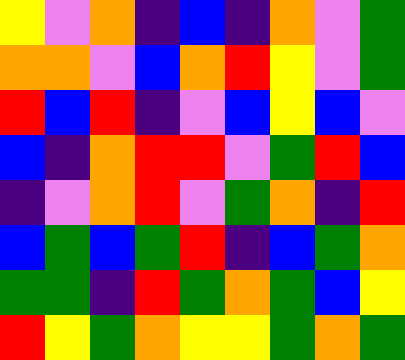[["yellow", "violet", "orange", "indigo", "blue", "indigo", "orange", "violet", "green"], ["orange", "orange", "violet", "blue", "orange", "red", "yellow", "violet", "green"], ["red", "blue", "red", "indigo", "violet", "blue", "yellow", "blue", "violet"], ["blue", "indigo", "orange", "red", "red", "violet", "green", "red", "blue"], ["indigo", "violet", "orange", "red", "violet", "green", "orange", "indigo", "red"], ["blue", "green", "blue", "green", "red", "indigo", "blue", "green", "orange"], ["green", "green", "indigo", "red", "green", "orange", "green", "blue", "yellow"], ["red", "yellow", "green", "orange", "yellow", "yellow", "green", "orange", "green"]]